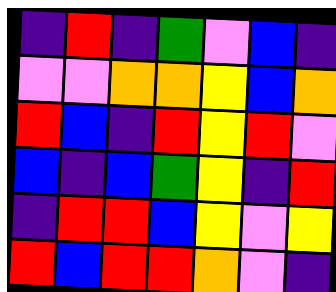[["indigo", "red", "indigo", "green", "violet", "blue", "indigo"], ["violet", "violet", "orange", "orange", "yellow", "blue", "orange"], ["red", "blue", "indigo", "red", "yellow", "red", "violet"], ["blue", "indigo", "blue", "green", "yellow", "indigo", "red"], ["indigo", "red", "red", "blue", "yellow", "violet", "yellow"], ["red", "blue", "red", "red", "orange", "violet", "indigo"]]